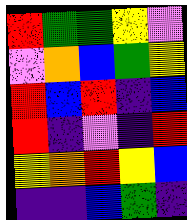[["red", "green", "green", "yellow", "violet"], ["violet", "orange", "blue", "green", "yellow"], ["red", "blue", "red", "indigo", "blue"], ["red", "indigo", "violet", "indigo", "red"], ["yellow", "orange", "red", "yellow", "blue"], ["indigo", "indigo", "blue", "green", "indigo"]]